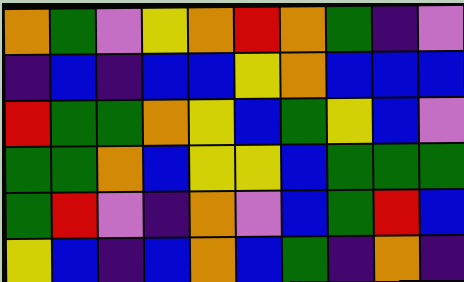[["orange", "green", "violet", "yellow", "orange", "red", "orange", "green", "indigo", "violet"], ["indigo", "blue", "indigo", "blue", "blue", "yellow", "orange", "blue", "blue", "blue"], ["red", "green", "green", "orange", "yellow", "blue", "green", "yellow", "blue", "violet"], ["green", "green", "orange", "blue", "yellow", "yellow", "blue", "green", "green", "green"], ["green", "red", "violet", "indigo", "orange", "violet", "blue", "green", "red", "blue"], ["yellow", "blue", "indigo", "blue", "orange", "blue", "green", "indigo", "orange", "indigo"]]